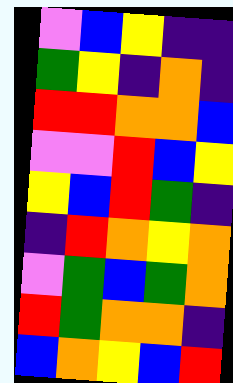[["violet", "blue", "yellow", "indigo", "indigo"], ["green", "yellow", "indigo", "orange", "indigo"], ["red", "red", "orange", "orange", "blue"], ["violet", "violet", "red", "blue", "yellow"], ["yellow", "blue", "red", "green", "indigo"], ["indigo", "red", "orange", "yellow", "orange"], ["violet", "green", "blue", "green", "orange"], ["red", "green", "orange", "orange", "indigo"], ["blue", "orange", "yellow", "blue", "red"]]